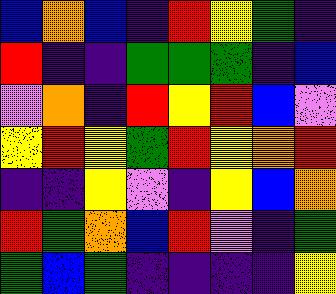[["blue", "orange", "blue", "indigo", "red", "yellow", "green", "indigo"], ["red", "indigo", "indigo", "green", "green", "green", "indigo", "blue"], ["violet", "orange", "indigo", "red", "yellow", "red", "blue", "violet"], ["yellow", "red", "yellow", "green", "red", "yellow", "orange", "red"], ["indigo", "indigo", "yellow", "violet", "indigo", "yellow", "blue", "orange"], ["red", "green", "orange", "blue", "red", "violet", "indigo", "green"], ["green", "blue", "green", "indigo", "indigo", "indigo", "indigo", "yellow"]]